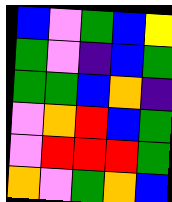[["blue", "violet", "green", "blue", "yellow"], ["green", "violet", "indigo", "blue", "green"], ["green", "green", "blue", "orange", "indigo"], ["violet", "orange", "red", "blue", "green"], ["violet", "red", "red", "red", "green"], ["orange", "violet", "green", "orange", "blue"]]